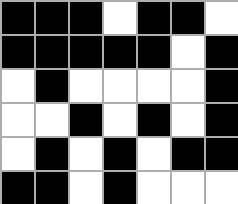[["black", "black", "black", "white", "black", "black", "white"], ["black", "black", "black", "black", "black", "white", "black"], ["white", "black", "white", "white", "white", "white", "black"], ["white", "white", "black", "white", "black", "white", "black"], ["white", "black", "white", "black", "white", "black", "black"], ["black", "black", "white", "black", "white", "white", "white"]]